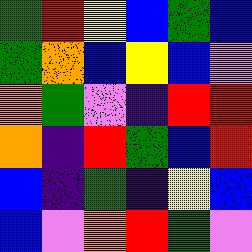[["green", "red", "yellow", "blue", "green", "blue"], ["green", "orange", "blue", "yellow", "blue", "violet"], ["orange", "green", "violet", "indigo", "red", "red"], ["orange", "indigo", "red", "green", "blue", "red"], ["blue", "indigo", "green", "indigo", "yellow", "blue"], ["blue", "violet", "orange", "red", "green", "violet"]]